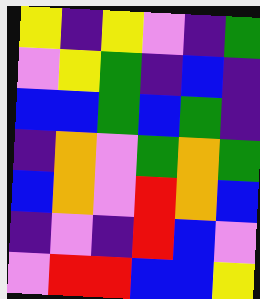[["yellow", "indigo", "yellow", "violet", "indigo", "green"], ["violet", "yellow", "green", "indigo", "blue", "indigo"], ["blue", "blue", "green", "blue", "green", "indigo"], ["indigo", "orange", "violet", "green", "orange", "green"], ["blue", "orange", "violet", "red", "orange", "blue"], ["indigo", "violet", "indigo", "red", "blue", "violet"], ["violet", "red", "red", "blue", "blue", "yellow"]]